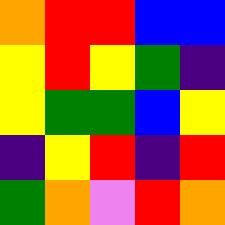[["orange", "red", "red", "blue", "blue"], ["yellow", "red", "yellow", "green", "indigo"], ["yellow", "green", "green", "blue", "yellow"], ["indigo", "yellow", "red", "indigo", "red"], ["green", "orange", "violet", "red", "orange"]]